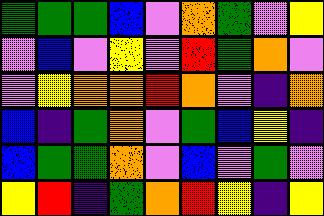[["green", "green", "green", "blue", "violet", "orange", "green", "violet", "yellow"], ["violet", "blue", "violet", "yellow", "violet", "red", "green", "orange", "violet"], ["violet", "yellow", "orange", "orange", "red", "orange", "violet", "indigo", "orange"], ["blue", "indigo", "green", "orange", "violet", "green", "blue", "yellow", "indigo"], ["blue", "green", "green", "orange", "violet", "blue", "violet", "green", "violet"], ["yellow", "red", "indigo", "green", "orange", "red", "yellow", "indigo", "yellow"]]